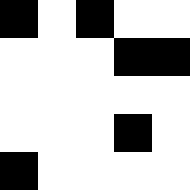[["black", "white", "black", "white", "white"], ["white", "white", "white", "black", "black"], ["white", "white", "white", "white", "white"], ["white", "white", "white", "black", "white"], ["black", "white", "white", "white", "white"]]